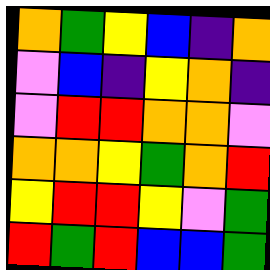[["orange", "green", "yellow", "blue", "indigo", "orange"], ["violet", "blue", "indigo", "yellow", "orange", "indigo"], ["violet", "red", "red", "orange", "orange", "violet"], ["orange", "orange", "yellow", "green", "orange", "red"], ["yellow", "red", "red", "yellow", "violet", "green"], ["red", "green", "red", "blue", "blue", "green"]]